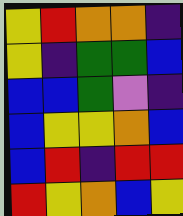[["yellow", "red", "orange", "orange", "indigo"], ["yellow", "indigo", "green", "green", "blue"], ["blue", "blue", "green", "violet", "indigo"], ["blue", "yellow", "yellow", "orange", "blue"], ["blue", "red", "indigo", "red", "red"], ["red", "yellow", "orange", "blue", "yellow"]]